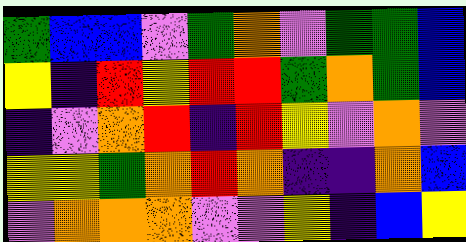[["green", "blue", "blue", "violet", "green", "orange", "violet", "green", "green", "blue"], ["yellow", "indigo", "red", "yellow", "red", "red", "green", "orange", "green", "blue"], ["indigo", "violet", "orange", "red", "indigo", "red", "yellow", "violet", "orange", "violet"], ["yellow", "yellow", "green", "orange", "red", "orange", "indigo", "indigo", "orange", "blue"], ["violet", "orange", "orange", "orange", "violet", "violet", "yellow", "indigo", "blue", "yellow"]]